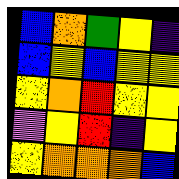[["blue", "orange", "green", "yellow", "indigo"], ["blue", "yellow", "blue", "yellow", "yellow"], ["yellow", "orange", "red", "yellow", "yellow"], ["violet", "yellow", "red", "indigo", "yellow"], ["yellow", "orange", "orange", "orange", "blue"]]